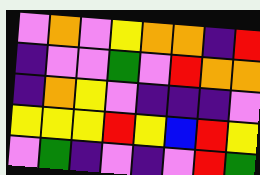[["violet", "orange", "violet", "yellow", "orange", "orange", "indigo", "red"], ["indigo", "violet", "violet", "green", "violet", "red", "orange", "orange"], ["indigo", "orange", "yellow", "violet", "indigo", "indigo", "indigo", "violet"], ["yellow", "yellow", "yellow", "red", "yellow", "blue", "red", "yellow"], ["violet", "green", "indigo", "violet", "indigo", "violet", "red", "green"]]